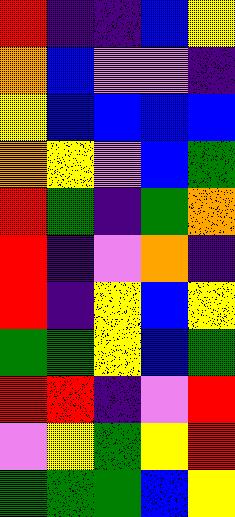[["red", "indigo", "indigo", "blue", "yellow"], ["orange", "blue", "violet", "violet", "indigo"], ["yellow", "blue", "blue", "blue", "blue"], ["orange", "yellow", "violet", "blue", "green"], ["red", "green", "indigo", "green", "orange"], ["red", "indigo", "violet", "orange", "indigo"], ["red", "indigo", "yellow", "blue", "yellow"], ["green", "green", "yellow", "blue", "green"], ["red", "red", "indigo", "violet", "red"], ["violet", "yellow", "green", "yellow", "red"], ["green", "green", "green", "blue", "yellow"]]